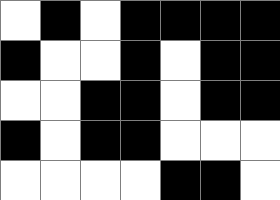[["white", "black", "white", "black", "black", "black", "black"], ["black", "white", "white", "black", "white", "black", "black"], ["white", "white", "black", "black", "white", "black", "black"], ["black", "white", "black", "black", "white", "white", "white"], ["white", "white", "white", "white", "black", "black", "white"]]